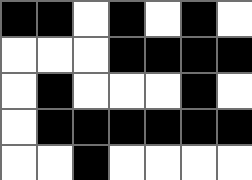[["black", "black", "white", "black", "white", "black", "white"], ["white", "white", "white", "black", "black", "black", "black"], ["white", "black", "white", "white", "white", "black", "white"], ["white", "black", "black", "black", "black", "black", "black"], ["white", "white", "black", "white", "white", "white", "white"]]